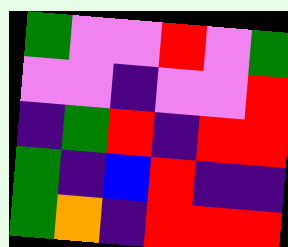[["green", "violet", "violet", "red", "violet", "green"], ["violet", "violet", "indigo", "violet", "violet", "red"], ["indigo", "green", "red", "indigo", "red", "red"], ["green", "indigo", "blue", "red", "indigo", "indigo"], ["green", "orange", "indigo", "red", "red", "red"]]